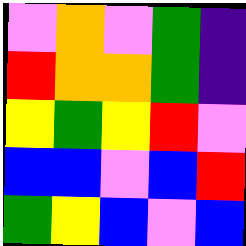[["violet", "orange", "violet", "green", "indigo"], ["red", "orange", "orange", "green", "indigo"], ["yellow", "green", "yellow", "red", "violet"], ["blue", "blue", "violet", "blue", "red"], ["green", "yellow", "blue", "violet", "blue"]]